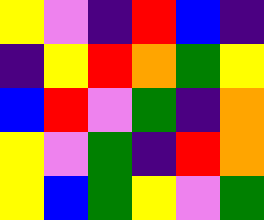[["yellow", "violet", "indigo", "red", "blue", "indigo"], ["indigo", "yellow", "red", "orange", "green", "yellow"], ["blue", "red", "violet", "green", "indigo", "orange"], ["yellow", "violet", "green", "indigo", "red", "orange"], ["yellow", "blue", "green", "yellow", "violet", "green"]]